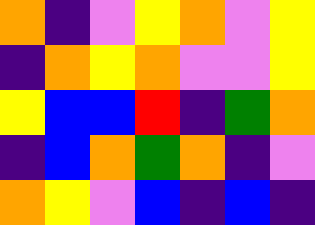[["orange", "indigo", "violet", "yellow", "orange", "violet", "yellow"], ["indigo", "orange", "yellow", "orange", "violet", "violet", "yellow"], ["yellow", "blue", "blue", "red", "indigo", "green", "orange"], ["indigo", "blue", "orange", "green", "orange", "indigo", "violet"], ["orange", "yellow", "violet", "blue", "indigo", "blue", "indigo"]]